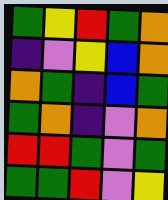[["green", "yellow", "red", "green", "orange"], ["indigo", "violet", "yellow", "blue", "orange"], ["orange", "green", "indigo", "blue", "green"], ["green", "orange", "indigo", "violet", "orange"], ["red", "red", "green", "violet", "green"], ["green", "green", "red", "violet", "yellow"]]